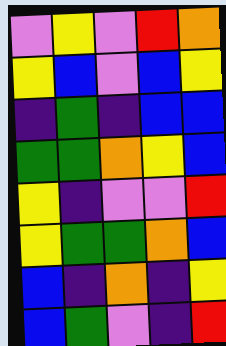[["violet", "yellow", "violet", "red", "orange"], ["yellow", "blue", "violet", "blue", "yellow"], ["indigo", "green", "indigo", "blue", "blue"], ["green", "green", "orange", "yellow", "blue"], ["yellow", "indigo", "violet", "violet", "red"], ["yellow", "green", "green", "orange", "blue"], ["blue", "indigo", "orange", "indigo", "yellow"], ["blue", "green", "violet", "indigo", "red"]]